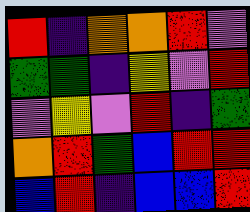[["red", "indigo", "orange", "orange", "red", "violet"], ["green", "green", "indigo", "yellow", "violet", "red"], ["violet", "yellow", "violet", "red", "indigo", "green"], ["orange", "red", "green", "blue", "red", "red"], ["blue", "red", "indigo", "blue", "blue", "red"]]